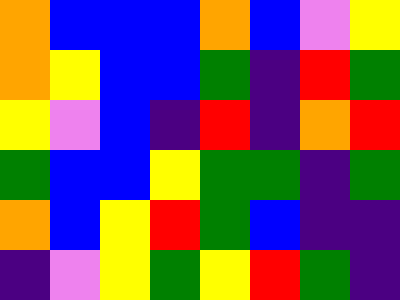[["orange", "blue", "blue", "blue", "orange", "blue", "violet", "yellow"], ["orange", "yellow", "blue", "blue", "green", "indigo", "red", "green"], ["yellow", "violet", "blue", "indigo", "red", "indigo", "orange", "red"], ["green", "blue", "blue", "yellow", "green", "green", "indigo", "green"], ["orange", "blue", "yellow", "red", "green", "blue", "indigo", "indigo"], ["indigo", "violet", "yellow", "green", "yellow", "red", "green", "indigo"]]